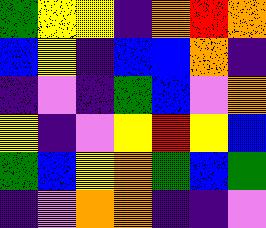[["green", "yellow", "yellow", "indigo", "orange", "red", "orange"], ["blue", "yellow", "indigo", "blue", "blue", "orange", "indigo"], ["indigo", "violet", "indigo", "green", "blue", "violet", "orange"], ["yellow", "indigo", "violet", "yellow", "red", "yellow", "blue"], ["green", "blue", "yellow", "orange", "green", "blue", "green"], ["indigo", "violet", "orange", "orange", "indigo", "indigo", "violet"]]